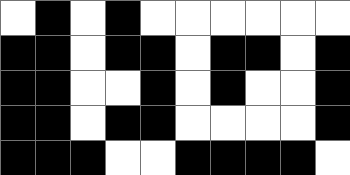[["white", "black", "white", "black", "white", "white", "white", "white", "white", "white"], ["black", "black", "white", "black", "black", "white", "black", "black", "white", "black"], ["black", "black", "white", "white", "black", "white", "black", "white", "white", "black"], ["black", "black", "white", "black", "black", "white", "white", "white", "white", "black"], ["black", "black", "black", "white", "white", "black", "black", "black", "black", "white"]]